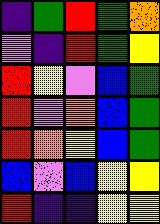[["indigo", "green", "red", "green", "orange"], ["violet", "indigo", "red", "green", "yellow"], ["red", "yellow", "violet", "blue", "green"], ["red", "violet", "orange", "blue", "green"], ["red", "orange", "yellow", "blue", "green"], ["blue", "violet", "blue", "yellow", "yellow"], ["red", "indigo", "indigo", "yellow", "yellow"]]